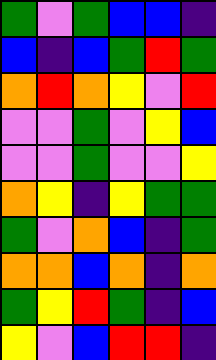[["green", "violet", "green", "blue", "blue", "indigo"], ["blue", "indigo", "blue", "green", "red", "green"], ["orange", "red", "orange", "yellow", "violet", "red"], ["violet", "violet", "green", "violet", "yellow", "blue"], ["violet", "violet", "green", "violet", "violet", "yellow"], ["orange", "yellow", "indigo", "yellow", "green", "green"], ["green", "violet", "orange", "blue", "indigo", "green"], ["orange", "orange", "blue", "orange", "indigo", "orange"], ["green", "yellow", "red", "green", "indigo", "blue"], ["yellow", "violet", "blue", "red", "red", "indigo"]]